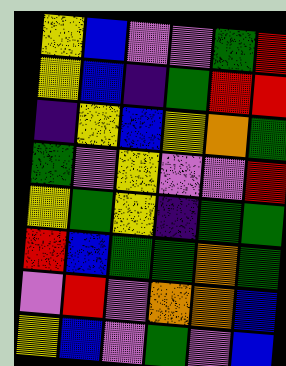[["yellow", "blue", "violet", "violet", "green", "red"], ["yellow", "blue", "indigo", "green", "red", "red"], ["indigo", "yellow", "blue", "yellow", "orange", "green"], ["green", "violet", "yellow", "violet", "violet", "red"], ["yellow", "green", "yellow", "indigo", "green", "green"], ["red", "blue", "green", "green", "orange", "green"], ["violet", "red", "violet", "orange", "orange", "blue"], ["yellow", "blue", "violet", "green", "violet", "blue"]]